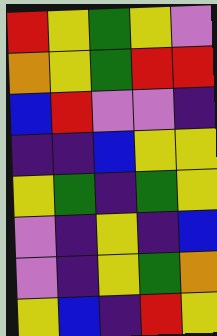[["red", "yellow", "green", "yellow", "violet"], ["orange", "yellow", "green", "red", "red"], ["blue", "red", "violet", "violet", "indigo"], ["indigo", "indigo", "blue", "yellow", "yellow"], ["yellow", "green", "indigo", "green", "yellow"], ["violet", "indigo", "yellow", "indigo", "blue"], ["violet", "indigo", "yellow", "green", "orange"], ["yellow", "blue", "indigo", "red", "yellow"]]